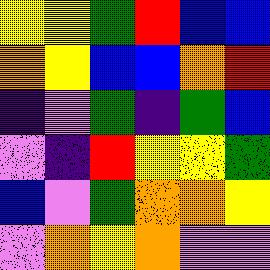[["yellow", "yellow", "green", "red", "blue", "blue"], ["orange", "yellow", "blue", "blue", "orange", "red"], ["indigo", "violet", "green", "indigo", "green", "blue"], ["violet", "indigo", "red", "yellow", "yellow", "green"], ["blue", "violet", "green", "orange", "orange", "yellow"], ["violet", "orange", "yellow", "orange", "violet", "violet"]]